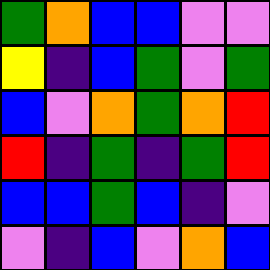[["green", "orange", "blue", "blue", "violet", "violet"], ["yellow", "indigo", "blue", "green", "violet", "green"], ["blue", "violet", "orange", "green", "orange", "red"], ["red", "indigo", "green", "indigo", "green", "red"], ["blue", "blue", "green", "blue", "indigo", "violet"], ["violet", "indigo", "blue", "violet", "orange", "blue"]]